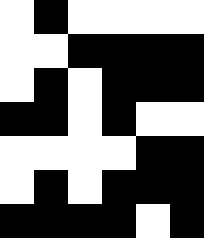[["white", "black", "white", "white", "white", "white"], ["white", "white", "black", "black", "black", "black"], ["white", "black", "white", "black", "black", "black"], ["black", "black", "white", "black", "white", "white"], ["white", "white", "white", "white", "black", "black"], ["white", "black", "white", "black", "black", "black"], ["black", "black", "black", "black", "white", "black"]]